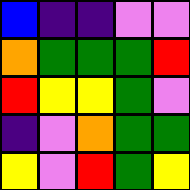[["blue", "indigo", "indigo", "violet", "violet"], ["orange", "green", "green", "green", "red"], ["red", "yellow", "yellow", "green", "violet"], ["indigo", "violet", "orange", "green", "green"], ["yellow", "violet", "red", "green", "yellow"]]